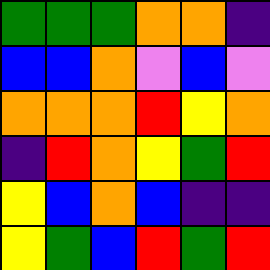[["green", "green", "green", "orange", "orange", "indigo"], ["blue", "blue", "orange", "violet", "blue", "violet"], ["orange", "orange", "orange", "red", "yellow", "orange"], ["indigo", "red", "orange", "yellow", "green", "red"], ["yellow", "blue", "orange", "blue", "indigo", "indigo"], ["yellow", "green", "blue", "red", "green", "red"]]